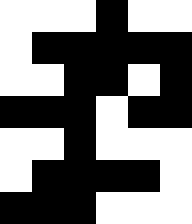[["white", "white", "white", "black", "white", "white"], ["white", "black", "black", "black", "black", "black"], ["white", "white", "black", "black", "white", "black"], ["black", "black", "black", "white", "black", "black"], ["white", "white", "black", "white", "white", "white"], ["white", "black", "black", "black", "black", "white"], ["black", "black", "black", "white", "white", "white"]]